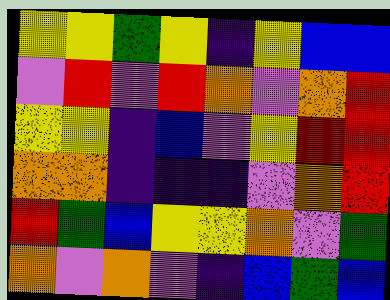[["yellow", "yellow", "green", "yellow", "indigo", "yellow", "blue", "blue"], ["violet", "red", "violet", "red", "orange", "violet", "orange", "red"], ["yellow", "yellow", "indigo", "blue", "violet", "yellow", "red", "red"], ["orange", "orange", "indigo", "indigo", "indigo", "violet", "orange", "red"], ["red", "green", "blue", "yellow", "yellow", "orange", "violet", "green"], ["orange", "violet", "orange", "violet", "indigo", "blue", "green", "blue"]]